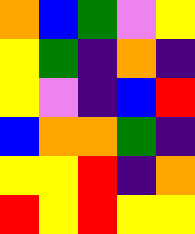[["orange", "blue", "green", "violet", "yellow"], ["yellow", "green", "indigo", "orange", "indigo"], ["yellow", "violet", "indigo", "blue", "red"], ["blue", "orange", "orange", "green", "indigo"], ["yellow", "yellow", "red", "indigo", "orange"], ["red", "yellow", "red", "yellow", "yellow"]]